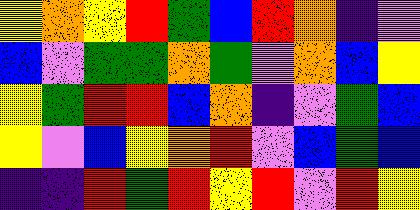[["yellow", "orange", "yellow", "red", "green", "blue", "red", "orange", "indigo", "violet"], ["blue", "violet", "green", "green", "orange", "green", "violet", "orange", "blue", "yellow"], ["yellow", "green", "red", "red", "blue", "orange", "indigo", "violet", "green", "blue"], ["yellow", "violet", "blue", "yellow", "orange", "red", "violet", "blue", "green", "blue"], ["indigo", "indigo", "red", "green", "red", "yellow", "red", "violet", "red", "yellow"]]